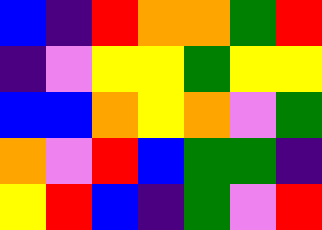[["blue", "indigo", "red", "orange", "orange", "green", "red"], ["indigo", "violet", "yellow", "yellow", "green", "yellow", "yellow"], ["blue", "blue", "orange", "yellow", "orange", "violet", "green"], ["orange", "violet", "red", "blue", "green", "green", "indigo"], ["yellow", "red", "blue", "indigo", "green", "violet", "red"]]